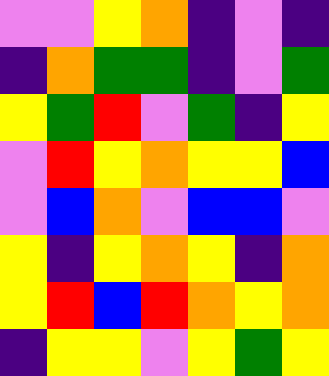[["violet", "violet", "yellow", "orange", "indigo", "violet", "indigo"], ["indigo", "orange", "green", "green", "indigo", "violet", "green"], ["yellow", "green", "red", "violet", "green", "indigo", "yellow"], ["violet", "red", "yellow", "orange", "yellow", "yellow", "blue"], ["violet", "blue", "orange", "violet", "blue", "blue", "violet"], ["yellow", "indigo", "yellow", "orange", "yellow", "indigo", "orange"], ["yellow", "red", "blue", "red", "orange", "yellow", "orange"], ["indigo", "yellow", "yellow", "violet", "yellow", "green", "yellow"]]